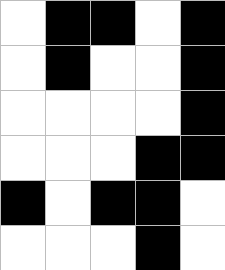[["white", "black", "black", "white", "black"], ["white", "black", "white", "white", "black"], ["white", "white", "white", "white", "black"], ["white", "white", "white", "black", "black"], ["black", "white", "black", "black", "white"], ["white", "white", "white", "black", "white"]]